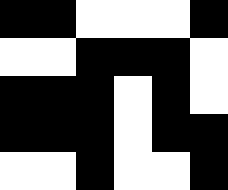[["black", "black", "white", "white", "white", "black"], ["white", "white", "black", "black", "black", "white"], ["black", "black", "black", "white", "black", "white"], ["black", "black", "black", "white", "black", "black"], ["white", "white", "black", "white", "white", "black"]]